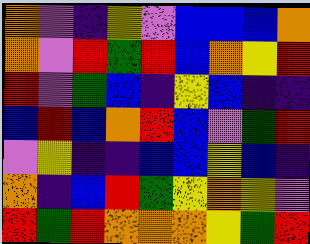[["orange", "violet", "indigo", "yellow", "violet", "blue", "blue", "blue", "orange"], ["orange", "violet", "red", "green", "red", "blue", "orange", "yellow", "red"], ["red", "violet", "green", "blue", "indigo", "yellow", "blue", "indigo", "indigo"], ["blue", "red", "blue", "orange", "red", "blue", "violet", "green", "red"], ["violet", "yellow", "indigo", "indigo", "blue", "blue", "yellow", "blue", "indigo"], ["orange", "indigo", "blue", "red", "green", "yellow", "orange", "yellow", "violet"], ["red", "green", "red", "orange", "orange", "orange", "yellow", "green", "red"]]